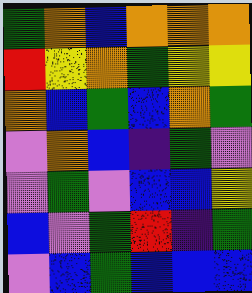[["green", "orange", "blue", "orange", "orange", "orange"], ["red", "yellow", "orange", "green", "yellow", "yellow"], ["orange", "blue", "green", "blue", "orange", "green"], ["violet", "orange", "blue", "indigo", "green", "violet"], ["violet", "green", "violet", "blue", "blue", "yellow"], ["blue", "violet", "green", "red", "indigo", "green"], ["violet", "blue", "green", "blue", "blue", "blue"]]